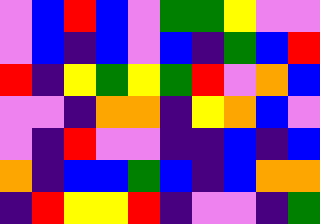[["violet", "blue", "red", "blue", "violet", "green", "green", "yellow", "violet", "violet"], ["violet", "blue", "indigo", "blue", "violet", "blue", "indigo", "green", "blue", "red"], ["red", "indigo", "yellow", "green", "yellow", "green", "red", "violet", "orange", "blue"], ["violet", "violet", "indigo", "orange", "orange", "indigo", "yellow", "orange", "blue", "violet"], ["violet", "indigo", "red", "violet", "violet", "indigo", "indigo", "blue", "indigo", "blue"], ["orange", "indigo", "blue", "blue", "green", "blue", "indigo", "blue", "orange", "orange"], ["indigo", "red", "yellow", "yellow", "red", "indigo", "violet", "violet", "indigo", "green"]]